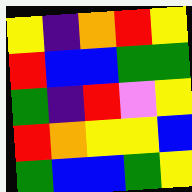[["yellow", "indigo", "orange", "red", "yellow"], ["red", "blue", "blue", "green", "green"], ["green", "indigo", "red", "violet", "yellow"], ["red", "orange", "yellow", "yellow", "blue"], ["green", "blue", "blue", "green", "yellow"]]